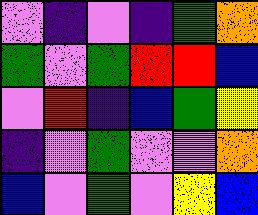[["violet", "indigo", "violet", "indigo", "green", "orange"], ["green", "violet", "green", "red", "red", "blue"], ["violet", "red", "indigo", "blue", "green", "yellow"], ["indigo", "violet", "green", "violet", "violet", "orange"], ["blue", "violet", "green", "violet", "yellow", "blue"]]